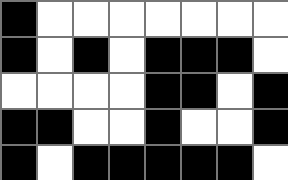[["black", "white", "white", "white", "white", "white", "white", "white"], ["black", "white", "black", "white", "black", "black", "black", "white"], ["white", "white", "white", "white", "black", "black", "white", "black"], ["black", "black", "white", "white", "black", "white", "white", "black"], ["black", "white", "black", "black", "black", "black", "black", "white"]]